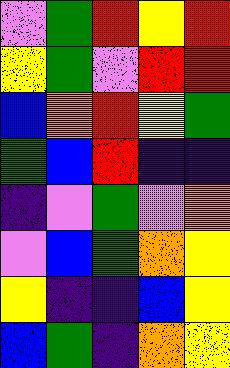[["violet", "green", "red", "yellow", "red"], ["yellow", "green", "violet", "red", "red"], ["blue", "orange", "red", "yellow", "green"], ["green", "blue", "red", "indigo", "indigo"], ["indigo", "violet", "green", "violet", "orange"], ["violet", "blue", "green", "orange", "yellow"], ["yellow", "indigo", "indigo", "blue", "yellow"], ["blue", "green", "indigo", "orange", "yellow"]]